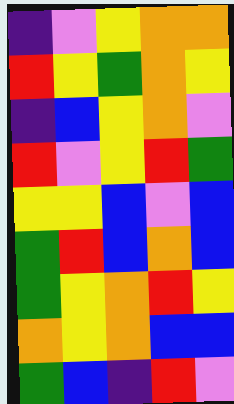[["indigo", "violet", "yellow", "orange", "orange"], ["red", "yellow", "green", "orange", "yellow"], ["indigo", "blue", "yellow", "orange", "violet"], ["red", "violet", "yellow", "red", "green"], ["yellow", "yellow", "blue", "violet", "blue"], ["green", "red", "blue", "orange", "blue"], ["green", "yellow", "orange", "red", "yellow"], ["orange", "yellow", "orange", "blue", "blue"], ["green", "blue", "indigo", "red", "violet"]]